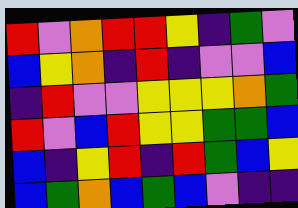[["red", "violet", "orange", "red", "red", "yellow", "indigo", "green", "violet"], ["blue", "yellow", "orange", "indigo", "red", "indigo", "violet", "violet", "blue"], ["indigo", "red", "violet", "violet", "yellow", "yellow", "yellow", "orange", "green"], ["red", "violet", "blue", "red", "yellow", "yellow", "green", "green", "blue"], ["blue", "indigo", "yellow", "red", "indigo", "red", "green", "blue", "yellow"], ["blue", "green", "orange", "blue", "green", "blue", "violet", "indigo", "indigo"]]